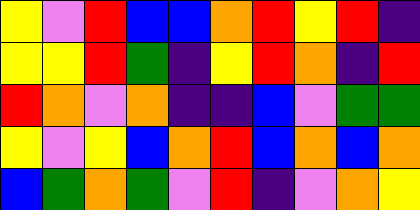[["yellow", "violet", "red", "blue", "blue", "orange", "red", "yellow", "red", "indigo"], ["yellow", "yellow", "red", "green", "indigo", "yellow", "red", "orange", "indigo", "red"], ["red", "orange", "violet", "orange", "indigo", "indigo", "blue", "violet", "green", "green"], ["yellow", "violet", "yellow", "blue", "orange", "red", "blue", "orange", "blue", "orange"], ["blue", "green", "orange", "green", "violet", "red", "indigo", "violet", "orange", "yellow"]]